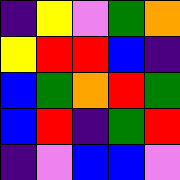[["indigo", "yellow", "violet", "green", "orange"], ["yellow", "red", "red", "blue", "indigo"], ["blue", "green", "orange", "red", "green"], ["blue", "red", "indigo", "green", "red"], ["indigo", "violet", "blue", "blue", "violet"]]